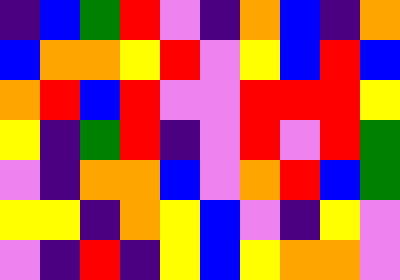[["indigo", "blue", "green", "red", "violet", "indigo", "orange", "blue", "indigo", "orange"], ["blue", "orange", "orange", "yellow", "red", "violet", "yellow", "blue", "red", "blue"], ["orange", "red", "blue", "red", "violet", "violet", "red", "red", "red", "yellow"], ["yellow", "indigo", "green", "red", "indigo", "violet", "red", "violet", "red", "green"], ["violet", "indigo", "orange", "orange", "blue", "violet", "orange", "red", "blue", "green"], ["yellow", "yellow", "indigo", "orange", "yellow", "blue", "violet", "indigo", "yellow", "violet"], ["violet", "indigo", "red", "indigo", "yellow", "blue", "yellow", "orange", "orange", "violet"]]